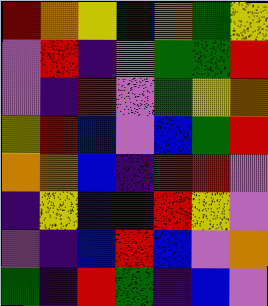[["red", "orange", "yellow", "blue", "orange", "green", "yellow"], ["violet", "red", "indigo", "violet", "green", "green", "red"], ["violet", "indigo", "red", "violet", "green", "yellow", "orange"], ["yellow", "red", "blue", "violet", "blue", "green", "red"], ["orange", "orange", "blue", "indigo", "red", "red", "violet"], ["indigo", "yellow", "indigo", "indigo", "red", "yellow", "violet"], ["violet", "indigo", "blue", "red", "blue", "violet", "orange"], ["green", "indigo", "red", "green", "indigo", "blue", "violet"]]